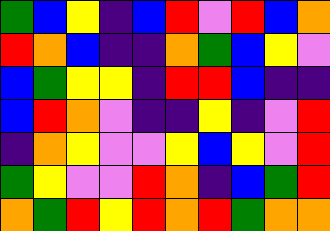[["green", "blue", "yellow", "indigo", "blue", "red", "violet", "red", "blue", "orange"], ["red", "orange", "blue", "indigo", "indigo", "orange", "green", "blue", "yellow", "violet"], ["blue", "green", "yellow", "yellow", "indigo", "red", "red", "blue", "indigo", "indigo"], ["blue", "red", "orange", "violet", "indigo", "indigo", "yellow", "indigo", "violet", "red"], ["indigo", "orange", "yellow", "violet", "violet", "yellow", "blue", "yellow", "violet", "red"], ["green", "yellow", "violet", "violet", "red", "orange", "indigo", "blue", "green", "red"], ["orange", "green", "red", "yellow", "red", "orange", "red", "green", "orange", "orange"]]